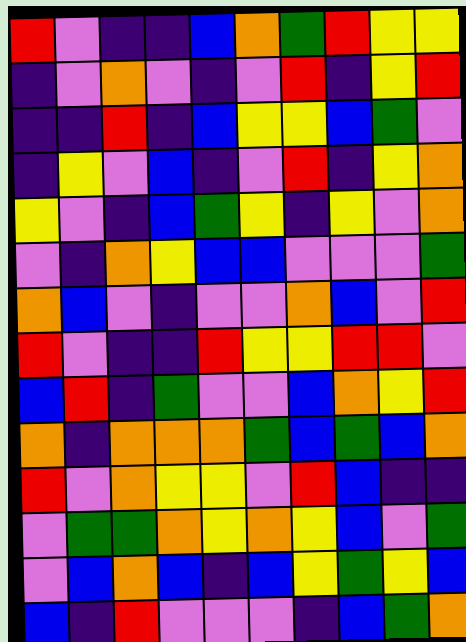[["red", "violet", "indigo", "indigo", "blue", "orange", "green", "red", "yellow", "yellow"], ["indigo", "violet", "orange", "violet", "indigo", "violet", "red", "indigo", "yellow", "red"], ["indigo", "indigo", "red", "indigo", "blue", "yellow", "yellow", "blue", "green", "violet"], ["indigo", "yellow", "violet", "blue", "indigo", "violet", "red", "indigo", "yellow", "orange"], ["yellow", "violet", "indigo", "blue", "green", "yellow", "indigo", "yellow", "violet", "orange"], ["violet", "indigo", "orange", "yellow", "blue", "blue", "violet", "violet", "violet", "green"], ["orange", "blue", "violet", "indigo", "violet", "violet", "orange", "blue", "violet", "red"], ["red", "violet", "indigo", "indigo", "red", "yellow", "yellow", "red", "red", "violet"], ["blue", "red", "indigo", "green", "violet", "violet", "blue", "orange", "yellow", "red"], ["orange", "indigo", "orange", "orange", "orange", "green", "blue", "green", "blue", "orange"], ["red", "violet", "orange", "yellow", "yellow", "violet", "red", "blue", "indigo", "indigo"], ["violet", "green", "green", "orange", "yellow", "orange", "yellow", "blue", "violet", "green"], ["violet", "blue", "orange", "blue", "indigo", "blue", "yellow", "green", "yellow", "blue"], ["blue", "indigo", "red", "violet", "violet", "violet", "indigo", "blue", "green", "orange"]]